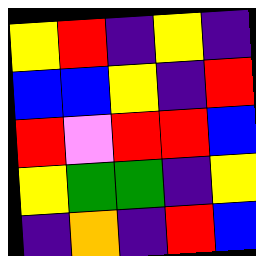[["yellow", "red", "indigo", "yellow", "indigo"], ["blue", "blue", "yellow", "indigo", "red"], ["red", "violet", "red", "red", "blue"], ["yellow", "green", "green", "indigo", "yellow"], ["indigo", "orange", "indigo", "red", "blue"]]